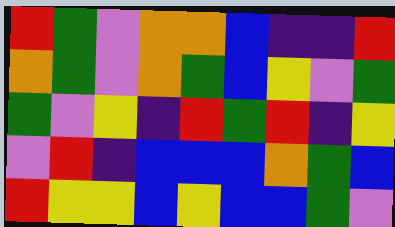[["red", "green", "violet", "orange", "orange", "blue", "indigo", "indigo", "red"], ["orange", "green", "violet", "orange", "green", "blue", "yellow", "violet", "green"], ["green", "violet", "yellow", "indigo", "red", "green", "red", "indigo", "yellow"], ["violet", "red", "indigo", "blue", "blue", "blue", "orange", "green", "blue"], ["red", "yellow", "yellow", "blue", "yellow", "blue", "blue", "green", "violet"]]